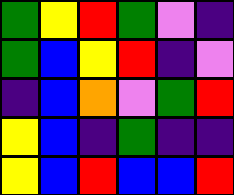[["green", "yellow", "red", "green", "violet", "indigo"], ["green", "blue", "yellow", "red", "indigo", "violet"], ["indigo", "blue", "orange", "violet", "green", "red"], ["yellow", "blue", "indigo", "green", "indigo", "indigo"], ["yellow", "blue", "red", "blue", "blue", "red"]]